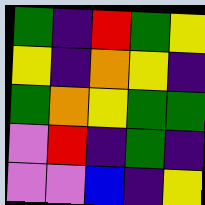[["green", "indigo", "red", "green", "yellow"], ["yellow", "indigo", "orange", "yellow", "indigo"], ["green", "orange", "yellow", "green", "green"], ["violet", "red", "indigo", "green", "indigo"], ["violet", "violet", "blue", "indigo", "yellow"]]